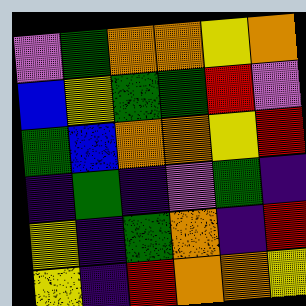[["violet", "green", "orange", "orange", "yellow", "orange"], ["blue", "yellow", "green", "green", "red", "violet"], ["green", "blue", "orange", "orange", "yellow", "red"], ["indigo", "green", "indigo", "violet", "green", "indigo"], ["yellow", "indigo", "green", "orange", "indigo", "red"], ["yellow", "indigo", "red", "orange", "orange", "yellow"]]